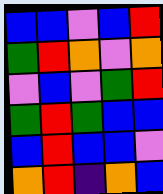[["blue", "blue", "violet", "blue", "red"], ["green", "red", "orange", "violet", "orange"], ["violet", "blue", "violet", "green", "red"], ["green", "red", "green", "blue", "blue"], ["blue", "red", "blue", "blue", "violet"], ["orange", "red", "indigo", "orange", "blue"]]